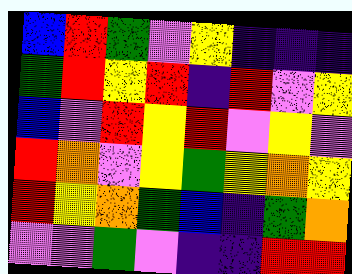[["blue", "red", "green", "violet", "yellow", "indigo", "indigo", "indigo"], ["green", "red", "yellow", "red", "indigo", "red", "violet", "yellow"], ["blue", "violet", "red", "yellow", "red", "violet", "yellow", "violet"], ["red", "orange", "violet", "yellow", "green", "yellow", "orange", "yellow"], ["red", "yellow", "orange", "green", "blue", "indigo", "green", "orange"], ["violet", "violet", "green", "violet", "indigo", "indigo", "red", "red"]]